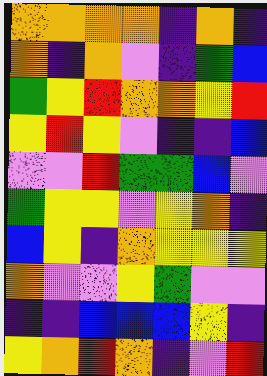[["orange", "orange", "orange", "orange", "indigo", "orange", "indigo"], ["orange", "indigo", "orange", "violet", "indigo", "green", "blue"], ["green", "yellow", "red", "orange", "orange", "yellow", "red"], ["yellow", "red", "yellow", "violet", "indigo", "indigo", "blue"], ["violet", "violet", "red", "green", "green", "blue", "violet"], ["green", "yellow", "yellow", "violet", "yellow", "orange", "indigo"], ["blue", "yellow", "indigo", "orange", "yellow", "yellow", "yellow"], ["orange", "violet", "violet", "yellow", "green", "violet", "violet"], ["indigo", "indigo", "blue", "blue", "blue", "yellow", "indigo"], ["yellow", "orange", "red", "orange", "indigo", "violet", "red"]]